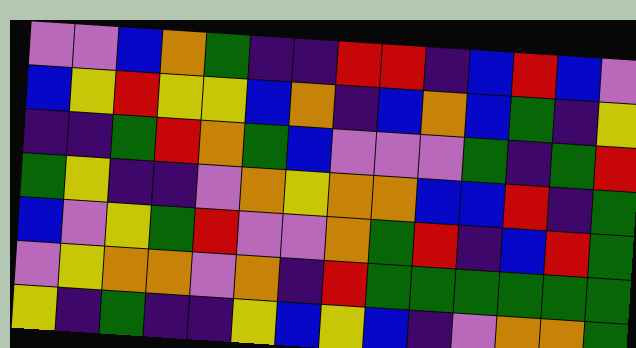[["violet", "violet", "blue", "orange", "green", "indigo", "indigo", "red", "red", "indigo", "blue", "red", "blue", "violet"], ["blue", "yellow", "red", "yellow", "yellow", "blue", "orange", "indigo", "blue", "orange", "blue", "green", "indigo", "yellow"], ["indigo", "indigo", "green", "red", "orange", "green", "blue", "violet", "violet", "violet", "green", "indigo", "green", "red"], ["green", "yellow", "indigo", "indigo", "violet", "orange", "yellow", "orange", "orange", "blue", "blue", "red", "indigo", "green"], ["blue", "violet", "yellow", "green", "red", "violet", "violet", "orange", "green", "red", "indigo", "blue", "red", "green"], ["violet", "yellow", "orange", "orange", "violet", "orange", "indigo", "red", "green", "green", "green", "green", "green", "green"], ["yellow", "indigo", "green", "indigo", "indigo", "yellow", "blue", "yellow", "blue", "indigo", "violet", "orange", "orange", "green"]]